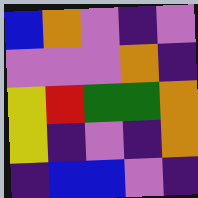[["blue", "orange", "violet", "indigo", "violet"], ["violet", "violet", "violet", "orange", "indigo"], ["yellow", "red", "green", "green", "orange"], ["yellow", "indigo", "violet", "indigo", "orange"], ["indigo", "blue", "blue", "violet", "indigo"]]